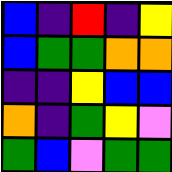[["blue", "indigo", "red", "indigo", "yellow"], ["blue", "green", "green", "orange", "orange"], ["indigo", "indigo", "yellow", "blue", "blue"], ["orange", "indigo", "green", "yellow", "violet"], ["green", "blue", "violet", "green", "green"]]